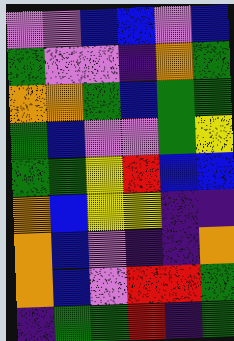[["violet", "violet", "blue", "blue", "violet", "blue"], ["green", "violet", "violet", "indigo", "orange", "green"], ["orange", "orange", "green", "blue", "green", "green"], ["green", "blue", "violet", "violet", "green", "yellow"], ["green", "green", "yellow", "red", "blue", "blue"], ["orange", "blue", "yellow", "yellow", "indigo", "indigo"], ["orange", "blue", "violet", "indigo", "indigo", "orange"], ["orange", "blue", "violet", "red", "red", "green"], ["indigo", "green", "green", "red", "indigo", "green"]]